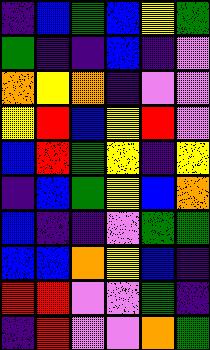[["indigo", "blue", "green", "blue", "yellow", "green"], ["green", "indigo", "indigo", "blue", "indigo", "violet"], ["orange", "yellow", "orange", "indigo", "violet", "violet"], ["yellow", "red", "blue", "yellow", "red", "violet"], ["blue", "red", "green", "yellow", "indigo", "yellow"], ["indigo", "blue", "green", "yellow", "blue", "orange"], ["blue", "indigo", "indigo", "violet", "green", "green"], ["blue", "blue", "orange", "yellow", "blue", "indigo"], ["red", "red", "violet", "violet", "green", "indigo"], ["indigo", "red", "violet", "violet", "orange", "green"]]